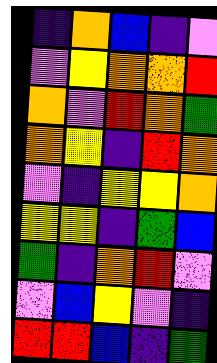[["indigo", "orange", "blue", "indigo", "violet"], ["violet", "yellow", "orange", "orange", "red"], ["orange", "violet", "red", "orange", "green"], ["orange", "yellow", "indigo", "red", "orange"], ["violet", "indigo", "yellow", "yellow", "orange"], ["yellow", "yellow", "indigo", "green", "blue"], ["green", "indigo", "orange", "red", "violet"], ["violet", "blue", "yellow", "violet", "indigo"], ["red", "red", "blue", "indigo", "green"]]